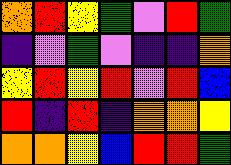[["orange", "red", "yellow", "green", "violet", "red", "green"], ["indigo", "violet", "green", "violet", "indigo", "indigo", "orange"], ["yellow", "red", "yellow", "red", "violet", "red", "blue"], ["red", "indigo", "red", "indigo", "orange", "orange", "yellow"], ["orange", "orange", "yellow", "blue", "red", "red", "green"]]